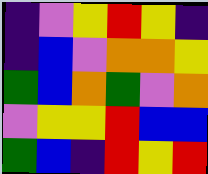[["indigo", "violet", "yellow", "red", "yellow", "indigo"], ["indigo", "blue", "violet", "orange", "orange", "yellow"], ["green", "blue", "orange", "green", "violet", "orange"], ["violet", "yellow", "yellow", "red", "blue", "blue"], ["green", "blue", "indigo", "red", "yellow", "red"]]